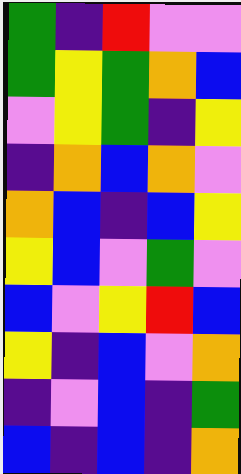[["green", "indigo", "red", "violet", "violet"], ["green", "yellow", "green", "orange", "blue"], ["violet", "yellow", "green", "indigo", "yellow"], ["indigo", "orange", "blue", "orange", "violet"], ["orange", "blue", "indigo", "blue", "yellow"], ["yellow", "blue", "violet", "green", "violet"], ["blue", "violet", "yellow", "red", "blue"], ["yellow", "indigo", "blue", "violet", "orange"], ["indigo", "violet", "blue", "indigo", "green"], ["blue", "indigo", "blue", "indigo", "orange"]]